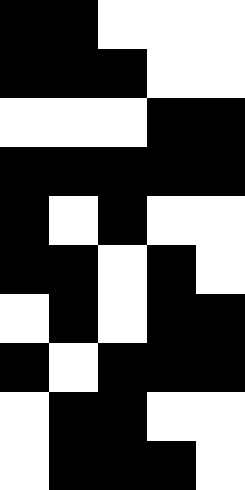[["black", "black", "white", "white", "white"], ["black", "black", "black", "white", "white"], ["white", "white", "white", "black", "black"], ["black", "black", "black", "black", "black"], ["black", "white", "black", "white", "white"], ["black", "black", "white", "black", "white"], ["white", "black", "white", "black", "black"], ["black", "white", "black", "black", "black"], ["white", "black", "black", "white", "white"], ["white", "black", "black", "black", "white"]]